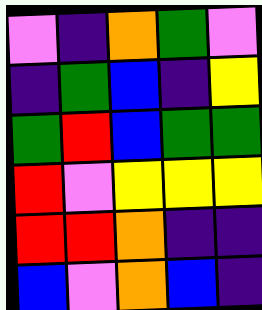[["violet", "indigo", "orange", "green", "violet"], ["indigo", "green", "blue", "indigo", "yellow"], ["green", "red", "blue", "green", "green"], ["red", "violet", "yellow", "yellow", "yellow"], ["red", "red", "orange", "indigo", "indigo"], ["blue", "violet", "orange", "blue", "indigo"]]